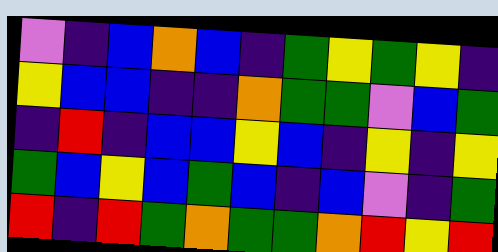[["violet", "indigo", "blue", "orange", "blue", "indigo", "green", "yellow", "green", "yellow", "indigo"], ["yellow", "blue", "blue", "indigo", "indigo", "orange", "green", "green", "violet", "blue", "green"], ["indigo", "red", "indigo", "blue", "blue", "yellow", "blue", "indigo", "yellow", "indigo", "yellow"], ["green", "blue", "yellow", "blue", "green", "blue", "indigo", "blue", "violet", "indigo", "green"], ["red", "indigo", "red", "green", "orange", "green", "green", "orange", "red", "yellow", "red"]]